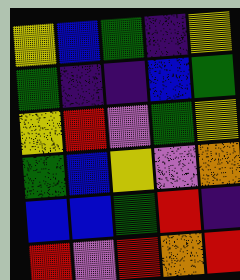[["yellow", "blue", "green", "indigo", "yellow"], ["green", "indigo", "indigo", "blue", "green"], ["yellow", "red", "violet", "green", "yellow"], ["green", "blue", "yellow", "violet", "orange"], ["blue", "blue", "green", "red", "indigo"], ["red", "violet", "red", "orange", "red"]]